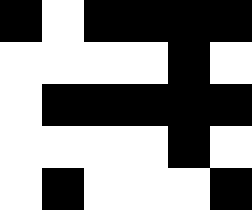[["black", "white", "black", "black", "black", "black"], ["white", "white", "white", "white", "black", "white"], ["white", "black", "black", "black", "black", "black"], ["white", "white", "white", "white", "black", "white"], ["white", "black", "white", "white", "white", "black"]]